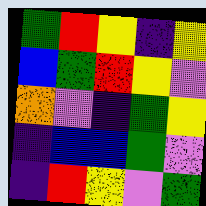[["green", "red", "yellow", "indigo", "yellow"], ["blue", "green", "red", "yellow", "violet"], ["orange", "violet", "indigo", "green", "yellow"], ["indigo", "blue", "blue", "green", "violet"], ["indigo", "red", "yellow", "violet", "green"]]